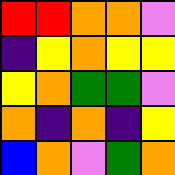[["red", "red", "orange", "orange", "violet"], ["indigo", "yellow", "orange", "yellow", "yellow"], ["yellow", "orange", "green", "green", "violet"], ["orange", "indigo", "orange", "indigo", "yellow"], ["blue", "orange", "violet", "green", "orange"]]